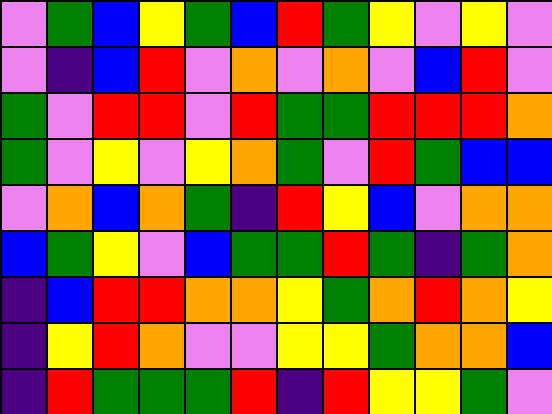[["violet", "green", "blue", "yellow", "green", "blue", "red", "green", "yellow", "violet", "yellow", "violet"], ["violet", "indigo", "blue", "red", "violet", "orange", "violet", "orange", "violet", "blue", "red", "violet"], ["green", "violet", "red", "red", "violet", "red", "green", "green", "red", "red", "red", "orange"], ["green", "violet", "yellow", "violet", "yellow", "orange", "green", "violet", "red", "green", "blue", "blue"], ["violet", "orange", "blue", "orange", "green", "indigo", "red", "yellow", "blue", "violet", "orange", "orange"], ["blue", "green", "yellow", "violet", "blue", "green", "green", "red", "green", "indigo", "green", "orange"], ["indigo", "blue", "red", "red", "orange", "orange", "yellow", "green", "orange", "red", "orange", "yellow"], ["indigo", "yellow", "red", "orange", "violet", "violet", "yellow", "yellow", "green", "orange", "orange", "blue"], ["indigo", "red", "green", "green", "green", "red", "indigo", "red", "yellow", "yellow", "green", "violet"]]